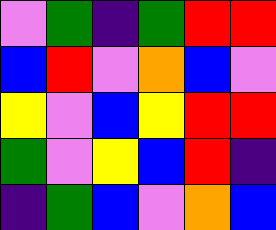[["violet", "green", "indigo", "green", "red", "red"], ["blue", "red", "violet", "orange", "blue", "violet"], ["yellow", "violet", "blue", "yellow", "red", "red"], ["green", "violet", "yellow", "blue", "red", "indigo"], ["indigo", "green", "blue", "violet", "orange", "blue"]]